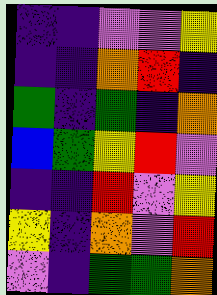[["indigo", "indigo", "violet", "violet", "yellow"], ["indigo", "indigo", "orange", "red", "indigo"], ["green", "indigo", "green", "indigo", "orange"], ["blue", "green", "yellow", "red", "violet"], ["indigo", "indigo", "red", "violet", "yellow"], ["yellow", "indigo", "orange", "violet", "red"], ["violet", "indigo", "green", "green", "orange"]]